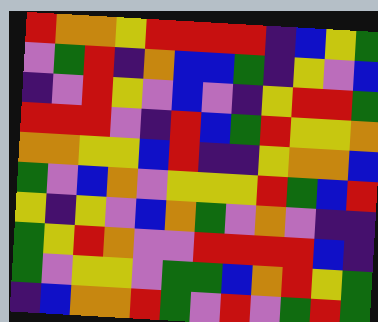[["red", "orange", "orange", "yellow", "red", "red", "red", "red", "indigo", "blue", "yellow", "green"], ["violet", "green", "red", "indigo", "orange", "blue", "blue", "green", "indigo", "yellow", "violet", "blue"], ["indigo", "violet", "red", "yellow", "violet", "blue", "violet", "indigo", "yellow", "red", "red", "green"], ["red", "red", "red", "violet", "indigo", "red", "blue", "green", "red", "yellow", "yellow", "orange"], ["orange", "orange", "yellow", "yellow", "blue", "red", "indigo", "indigo", "yellow", "orange", "orange", "blue"], ["green", "violet", "blue", "orange", "violet", "yellow", "yellow", "yellow", "red", "green", "blue", "red"], ["yellow", "indigo", "yellow", "violet", "blue", "orange", "green", "violet", "orange", "violet", "indigo", "indigo"], ["green", "yellow", "red", "orange", "violet", "violet", "red", "red", "red", "red", "blue", "indigo"], ["green", "violet", "yellow", "yellow", "violet", "green", "green", "blue", "orange", "red", "yellow", "green"], ["indigo", "blue", "orange", "orange", "red", "green", "violet", "red", "violet", "green", "red", "green"]]